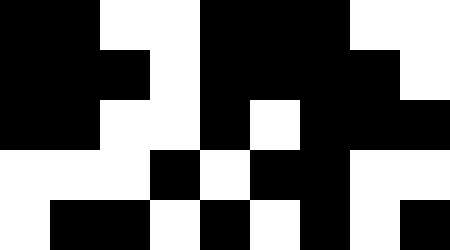[["black", "black", "white", "white", "black", "black", "black", "white", "white"], ["black", "black", "black", "white", "black", "black", "black", "black", "white"], ["black", "black", "white", "white", "black", "white", "black", "black", "black"], ["white", "white", "white", "black", "white", "black", "black", "white", "white"], ["white", "black", "black", "white", "black", "white", "black", "white", "black"]]